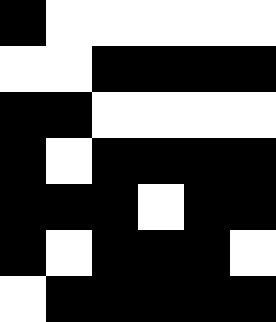[["black", "white", "white", "white", "white", "white"], ["white", "white", "black", "black", "black", "black"], ["black", "black", "white", "white", "white", "white"], ["black", "white", "black", "black", "black", "black"], ["black", "black", "black", "white", "black", "black"], ["black", "white", "black", "black", "black", "white"], ["white", "black", "black", "black", "black", "black"]]